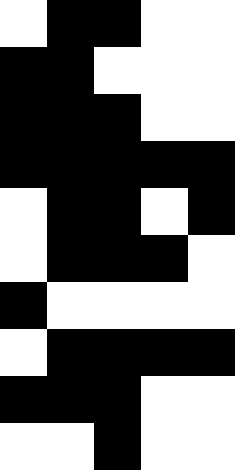[["white", "black", "black", "white", "white"], ["black", "black", "white", "white", "white"], ["black", "black", "black", "white", "white"], ["black", "black", "black", "black", "black"], ["white", "black", "black", "white", "black"], ["white", "black", "black", "black", "white"], ["black", "white", "white", "white", "white"], ["white", "black", "black", "black", "black"], ["black", "black", "black", "white", "white"], ["white", "white", "black", "white", "white"]]